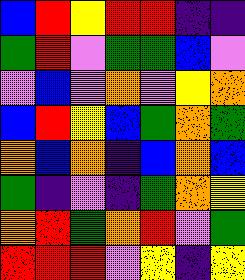[["blue", "red", "yellow", "red", "red", "indigo", "indigo"], ["green", "red", "violet", "green", "green", "blue", "violet"], ["violet", "blue", "violet", "orange", "violet", "yellow", "orange"], ["blue", "red", "yellow", "blue", "green", "orange", "green"], ["orange", "blue", "orange", "indigo", "blue", "orange", "blue"], ["green", "indigo", "violet", "indigo", "green", "orange", "yellow"], ["orange", "red", "green", "orange", "red", "violet", "green"], ["red", "red", "red", "violet", "yellow", "indigo", "yellow"]]